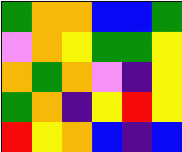[["green", "orange", "orange", "blue", "blue", "green"], ["violet", "orange", "yellow", "green", "green", "yellow"], ["orange", "green", "orange", "violet", "indigo", "yellow"], ["green", "orange", "indigo", "yellow", "red", "yellow"], ["red", "yellow", "orange", "blue", "indigo", "blue"]]